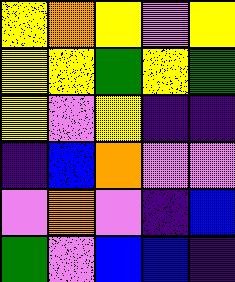[["yellow", "orange", "yellow", "violet", "yellow"], ["yellow", "yellow", "green", "yellow", "green"], ["yellow", "violet", "yellow", "indigo", "indigo"], ["indigo", "blue", "orange", "violet", "violet"], ["violet", "orange", "violet", "indigo", "blue"], ["green", "violet", "blue", "blue", "indigo"]]